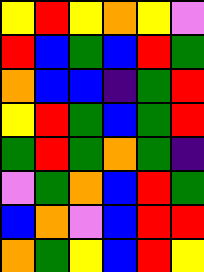[["yellow", "red", "yellow", "orange", "yellow", "violet"], ["red", "blue", "green", "blue", "red", "green"], ["orange", "blue", "blue", "indigo", "green", "red"], ["yellow", "red", "green", "blue", "green", "red"], ["green", "red", "green", "orange", "green", "indigo"], ["violet", "green", "orange", "blue", "red", "green"], ["blue", "orange", "violet", "blue", "red", "red"], ["orange", "green", "yellow", "blue", "red", "yellow"]]